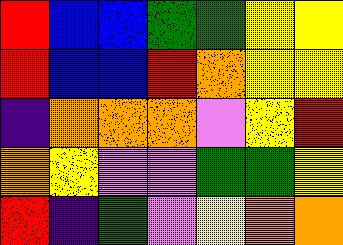[["red", "blue", "blue", "green", "green", "yellow", "yellow"], ["red", "blue", "blue", "red", "orange", "yellow", "yellow"], ["indigo", "orange", "orange", "orange", "violet", "yellow", "red"], ["orange", "yellow", "violet", "violet", "green", "green", "yellow"], ["red", "indigo", "green", "violet", "yellow", "orange", "orange"]]